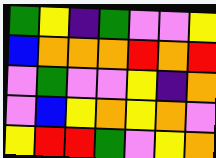[["green", "yellow", "indigo", "green", "violet", "violet", "yellow"], ["blue", "orange", "orange", "orange", "red", "orange", "red"], ["violet", "green", "violet", "violet", "yellow", "indigo", "orange"], ["violet", "blue", "yellow", "orange", "yellow", "orange", "violet"], ["yellow", "red", "red", "green", "violet", "yellow", "orange"]]